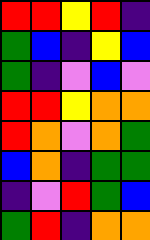[["red", "red", "yellow", "red", "indigo"], ["green", "blue", "indigo", "yellow", "blue"], ["green", "indigo", "violet", "blue", "violet"], ["red", "red", "yellow", "orange", "orange"], ["red", "orange", "violet", "orange", "green"], ["blue", "orange", "indigo", "green", "green"], ["indigo", "violet", "red", "green", "blue"], ["green", "red", "indigo", "orange", "orange"]]